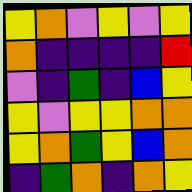[["yellow", "orange", "violet", "yellow", "violet", "yellow"], ["orange", "indigo", "indigo", "indigo", "indigo", "red"], ["violet", "indigo", "green", "indigo", "blue", "yellow"], ["yellow", "violet", "yellow", "yellow", "orange", "orange"], ["yellow", "orange", "green", "yellow", "blue", "orange"], ["indigo", "green", "orange", "indigo", "orange", "yellow"]]